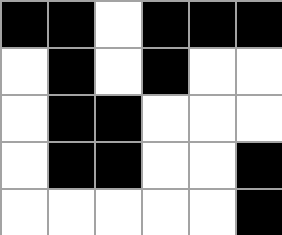[["black", "black", "white", "black", "black", "black"], ["white", "black", "white", "black", "white", "white"], ["white", "black", "black", "white", "white", "white"], ["white", "black", "black", "white", "white", "black"], ["white", "white", "white", "white", "white", "black"]]